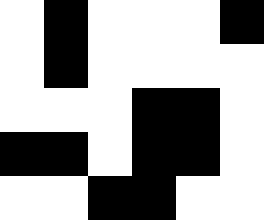[["white", "black", "white", "white", "white", "black"], ["white", "black", "white", "white", "white", "white"], ["white", "white", "white", "black", "black", "white"], ["black", "black", "white", "black", "black", "white"], ["white", "white", "black", "black", "white", "white"]]